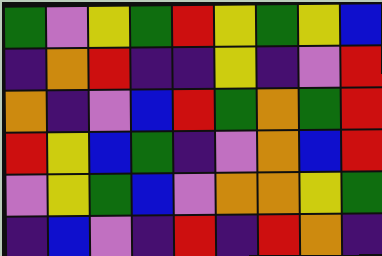[["green", "violet", "yellow", "green", "red", "yellow", "green", "yellow", "blue"], ["indigo", "orange", "red", "indigo", "indigo", "yellow", "indigo", "violet", "red"], ["orange", "indigo", "violet", "blue", "red", "green", "orange", "green", "red"], ["red", "yellow", "blue", "green", "indigo", "violet", "orange", "blue", "red"], ["violet", "yellow", "green", "blue", "violet", "orange", "orange", "yellow", "green"], ["indigo", "blue", "violet", "indigo", "red", "indigo", "red", "orange", "indigo"]]